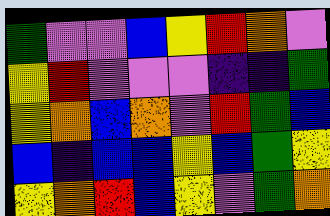[["green", "violet", "violet", "blue", "yellow", "red", "orange", "violet"], ["yellow", "red", "violet", "violet", "violet", "indigo", "indigo", "green"], ["yellow", "orange", "blue", "orange", "violet", "red", "green", "blue"], ["blue", "indigo", "blue", "blue", "yellow", "blue", "green", "yellow"], ["yellow", "orange", "red", "blue", "yellow", "violet", "green", "orange"]]